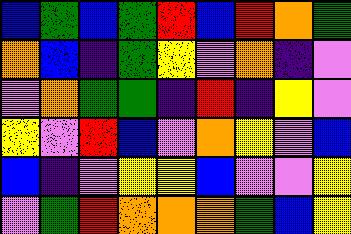[["blue", "green", "blue", "green", "red", "blue", "red", "orange", "green"], ["orange", "blue", "indigo", "green", "yellow", "violet", "orange", "indigo", "violet"], ["violet", "orange", "green", "green", "indigo", "red", "indigo", "yellow", "violet"], ["yellow", "violet", "red", "blue", "violet", "orange", "yellow", "violet", "blue"], ["blue", "indigo", "violet", "yellow", "yellow", "blue", "violet", "violet", "yellow"], ["violet", "green", "red", "orange", "orange", "orange", "green", "blue", "yellow"]]